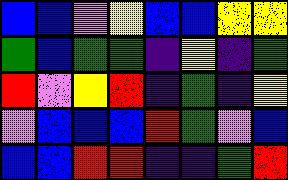[["blue", "blue", "violet", "yellow", "blue", "blue", "yellow", "yellow"], ["green", "blue", "green", "green", "indigo", "yellow", "indigo", "green"], ["red", "violet", "yellow", "red", "indigo", "green", "indigo", "yellow"], ["violet", "blue", "blue", "blue", "red", "green", "violet", "blue"], ["blue", "blue", "red", "red", "indigo", "indigo", "green", "red"]]